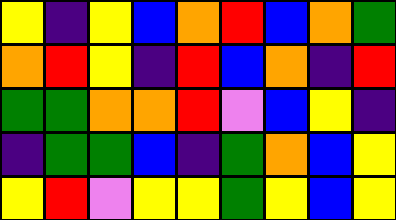[["yellow", "indigo", "yellow", "blue", "orange", "red", "blue", "orange", "green"], ["orange", "red", "yellow", "indigo", "red", "blue", "orange", "indigo", "red"], ["green", "green", "orange", "orange", "red", "violet", "blue", "yellow", "indigo"], ["indigo", "green", "green", "blue", "indigo", "green", "orange", "blue", "yellow"], ["yellow", "red", "violet", "yellow", "yellow", "green", "yellow", "blue", "yellow"]]